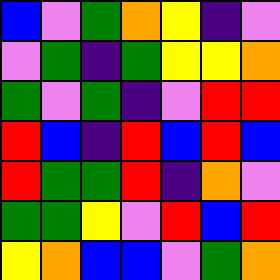[["blue", "violet", "green", "orange", "yellow", "indigo", "violet"], ["violet", "green", "indigo", "green", "yellow", "yellow", "orange"], ["green", "violet", "green", "indigo", "violet", "red", "red"], ["red", "blue", "indigo", "red", "blue", "red", "blue"], ["red", "green", "green", "red", "indigo", "orange", "violet"], ["green", "green", "yellow", "violet", "red", "blue", "red"], ["yellow", "orange", "blue", "blue", "violet", "green", "orange"]]